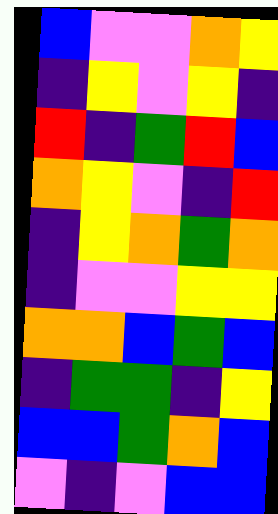[["blue", "violet", "violet", "orange", "yellow"], ["indigo", "yellow", "violet", "yellow", "indigo"], ["red", "indigo", "green", "red", "blue"], ["orange", "yellow", "violet", "indigo", "red"], ["indigo", "yellow", "orange", "green", "orange"], ["indigo", "violet", "violet", "yellow", "yellow"], ["orange", "orange", "blue", "green", "blue"], ["indigo", "green", "green", "indigo", "yellow"], ["blue", "blue", "green", "orange", "blue"], ["violet", "indigo", "violet", "blue", "blue"]]